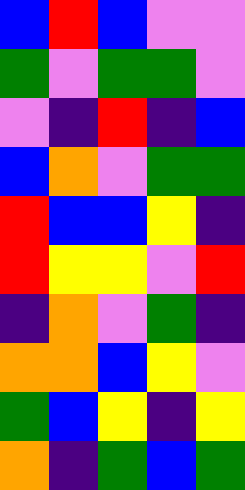[["blue", "red", "blue", "violet", "violet"], ["green", "violet", "green", "green", "violet"], ["violet", "indigo", "red", "indigo", "blue"], ["blue", "orange", "violet", "green", "green"], ["red", "blue", "blue", "yellow", "indigo"], ["red", "yellow", "yellow", "violet", "red"], ["indigo", "orange", "violet", "green", "indigo"], ["orange", "orange", "blue", "yellow", "violet"], ["green", "blue", "yellow", "indigo", "yellow"], ["orange", "indigo", "green", "blue", "green"]]